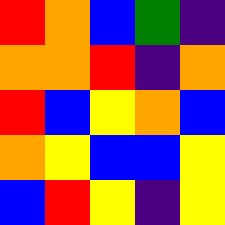[["red", "orange", "blue", "green", "indigo"], ["orange", "orange", "red", "indigo", "orange"], ["red", "blue", "yellow", "orange", "blue"], ["orange", "yellow", "blue", "blue", "yellow"], ["blue", "red", "yellow", "indigo", "yellow"]]